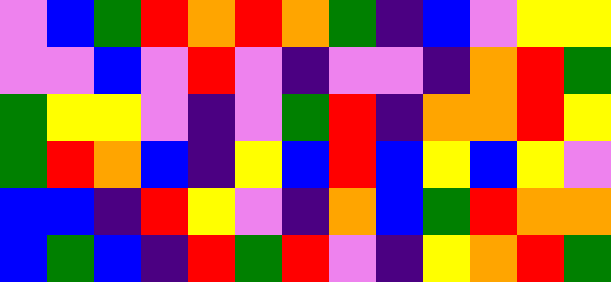[["violet", "blue", "green", "red", "orange", "red", "orange", "green", "indigo", "blue", "violet", "yellow", "yellow"], ["violet", "violet", "blue", "violet", "red", "violet", "indigo", "violet", "violet", "indigo", "orange", "red", "green"], ["green", "yellow", "yellow", "violet", "indigo", "violet", "green", "red", "indigo", "orange", "orange", "red", "yellow"], ["green", "red", "orange", "blue", "indigo", "yellow", "blue", "red", "blue", "yellow", "blue", "yellow", "violet"], ["blue", "blue", "indigo", "red", "yellow", "violet", "indigo", "orange", "blue", "green", "red", "orange", "orange"], ["blue", "green", "blue", "indigo", "red", "green", "red", "violet", "indigo", "yellow", "orange", "red", "green"]]